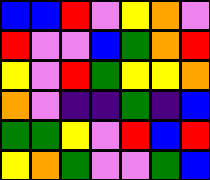[["blue", "blue", "red", "violet", "yellow", "orange", "violet"], ["red", "violet", "violet", "blue", "green", "orange", "red"], ["yellow", "violet", "red", "green", "yellow", "yellow", "orange"], ["orange", "violet", "indigo", "indigo", "green", "indigo", "blue"], ["green", "green", "yellow", "violet", "red", "blue", "red"], ["yellow", "orange", "green", "violet", "violet", "green", "blue"]]